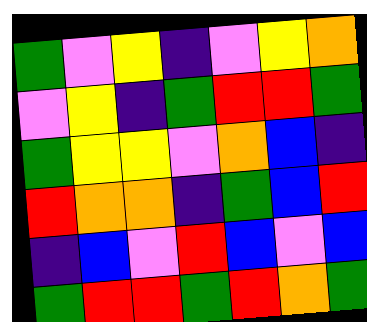[["green", "violet", "yellow", "indigo", "violet", "yellow", "orange"], ["violet", "yellow", "indigo", "green", "red", "red", "green"], ["green", "yellow", "yellow", "violet", "orange", "blue", "indigo"], ["red", "orange", "orange", "indigo", "green", "blue", "red"], ["indigo", "blue", "violet", "red", "blue", "violet", "blue"], ["green", "red", "red", "green", "red", "orange", "green"]]